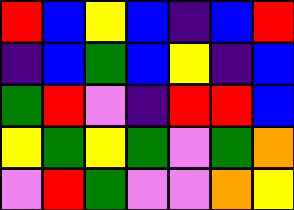[["red", "blue", "yellow", "blue", "indigo", "blue", "red"], ["indigo", "blue", "green", "blue", "yellow", "indigo", "blue"], ["green", "red", "violet", "indigo", "red", "red", "blue"], ["yellow", "green", "yellow", "green", "violet", "green", "orange"], ["violet", "red", "green", "violet", "violet", "orange", "yellow"]]